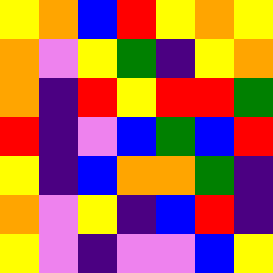[["yellow", "orange", "blue", "red", "yellow", "orange", "yellow"], ["orange", "violet", "yellow", "green", "indigo", "yellow", "orange"], ["orange", "indigo", "red", "yellow", "red", "red", "green"], ["red", "indigo", "violet", "blue", "green", "blue", "red"], ["yellow", "indigo", "blue", "orange", "orange", "green", "indigo"], ["orange", "violet", "yellow", "indigo", "blue", "red", "indigo"], ["yellow", "violet", "indigo", "violet", "violet", "blue", "yellow"]]